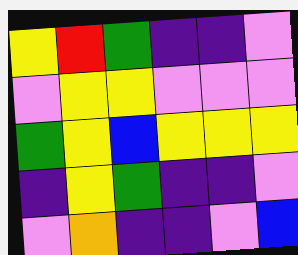[["yellow", "red", "green", "indigo", "indigo", "violet"], ["violet", "yellow", "yellow", "violet", "violet", "violet"], ["green", "yellow", "blue", "yellow", "yellow", "yellow"], ["indigo", "yellow", "green", "indigo", "indigo", "violet"], ["violet", "orange", "indigo", "indigo", "violet", "blue"]]